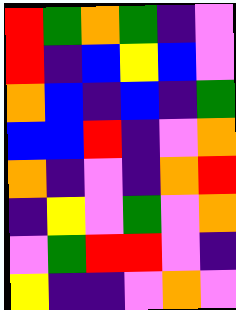[["red", "green", "orange", "green", "indigo", "violet"], ["red", "indigo", "blue", "yellow", "blue", "violet"], ["orange", "blue", "indigo", "blue", "indigo", "green"], ["blue", "blue", "red", "indigo", "violet", "orange"], ["orange", "indigo", "violet", "indigo", "orange", "red"], ["indigo", "yellow", "violet", "green", "violet", "orange"], ["violet", "green", "red", "red", "violet", "indigo"], ["yellow", "indigo", "indigo", "violet", "orange", "violet"]]